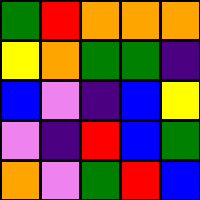[["green", "red", "orange", "orange", "orange"], ["yellow", "orange", "green", "green", "indigo"], ["blue", "violet", "indigo", "blue", "yellow"], ["violet", "indigo", "red", "blue", "green"], ["orange", "violet", "green", "red", "blue"]]